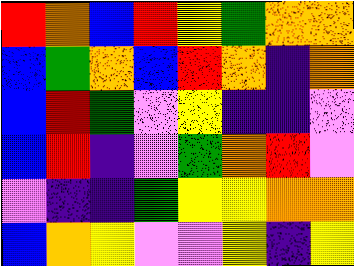[["red", "orange", "blue", "red", "yellow", "green", "orange", "orange"], ["blue", "green", "orange", "blue", "red", "orange", "indigo", "orange"], ["blue", "red", "green", "violet", "yellow", "indigo", "indigo", "violet"], ["blue", "red", "indigo", "violet", "green", "orange", "red", "violet"], ["violet", "indigo", "indigo", "green", "yellow", "yellow", "orange", "orange"], ["blue", "orange", "yellow", "violet", "violet", "yellow", "indigo", "yellow"]]